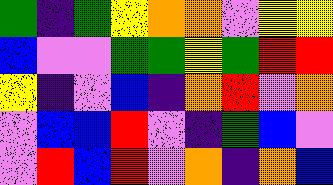[["green", "indigo", "green", "yellow", "orange", "orange", "violet", "yellow", "yellow"], ["blue", "violet", "violet", "green", "green", "yellow", "green", "red", "red"], ["yellow", "indigo", "violet", "blue", "indigo", "orange", "red", "violet", "orange"], ["violet", "blue", "blue", "red", "violet", "indigo", "green", "blue", "violet"], ["violet", "red", "blue", "red", "violet", "orange", "indigo", "orange", "blue"]]